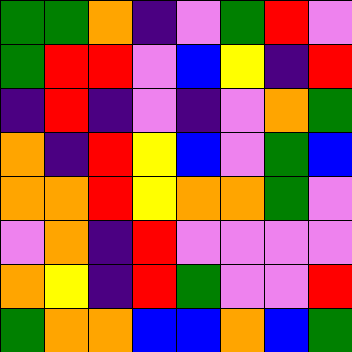[["green", "green", "orange", "indigo", "violet", "green", "red", "violet"], ["green", "red", "red", "violet", "blue", "yellow", "indigo", "red"], ["indigo", "red", "indigo", "violet", "indigo", "violet", "orange", "green"], ["orange", "indigo", "red", "yellow", "blue", "violet", "green", "blue"], ["orange", "orange", "red", "yellow", "orange", "orange", "green", "violet"], ["violet", "orange", "indigo", "red", "violet", "violet", "violet", "violet"], ["orange", "yellow", "indigo", "red", "green", "violet", "violet", "red"], ["green", "orange", "orange", "blue", "blue", "orange", "blue", "green"]]